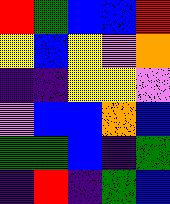[["red", "green", "blue", "blue", "red"], ["yellow", "blue", "yellow", "violet", "orange"], ["indigo", "indigo", "yellow", "yellow", "violet"], ["violet", "blue", "blue", "orange", "blue"], ["green", "green", "blue", "indigo", "green"], ["indigo", "red", "indigo", "green", "blue"]]